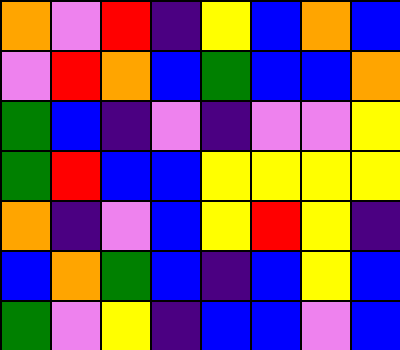[["orange", "violet", "red", "indigo", "yellow", "blue", "orange", "blue"], ["violet", "red", "orange", "blue", "green", "blue", "blue", "orange"], ["green", "blue", "indigo", "violet", "indigo", "violet", "violet", "yellow"], ["green", "red", "blue", "blue", "yellow", "yellow", "yellow", "yellow"], ["orange", "indigo", "violet", "blue", "yellow", "red", "yellow", "indigo"], ["blue", "orange", "green", "blue", "indigo", "blue", "yellow", "blue"], ["green", "violet", "yellow", "indigo", "blue", "blue", "violet", "blue"]]